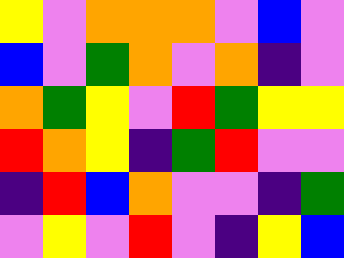[["yellow", "violet", "orange", "orange", "orange", "violet", "blue", "violet"], ["blue", "violet", "green", "orange", "violet", "orange", "indigo", "violet"], ["orange", "green", "yellow", "violet", "red", "green", "yellow", "yellow"], ["red", "orange", "yellow", "indigo", "green", "red", "violet", "violet"], ["indigo", "red", "blue", "orange", "violet", "violet", "indigo", "green"], ["violet", "yellow", "violet", "red", "violet", "indigo", "yellow", "blue"]]